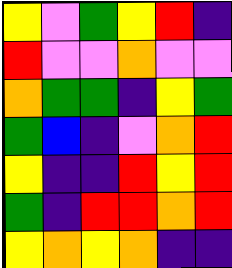[["yellow", "violet", "green", "yellow", "red", "indigo"], ["red", "violet", "violet", "orange", "violet", "violet"], ["orange", "green", "green", "indigo", "yellow", "green"], ["green", "blue", "indigo", "violet", "orange", "red"], ["yellow", "indigo", "indigo", "red", "yellow", "red"], ["green", "indigo", "red", "red", "orange", "red"], ["yellow", "orange", "yellow", "orange", "indigo", "indigo"]]